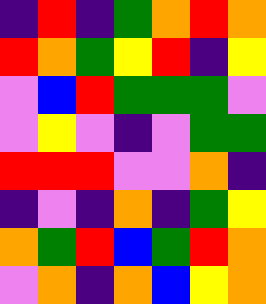[["indigo", "red", "indigo", "green", "orange", "red", "orange"], ["red", "orange", "green", "yellow", "red", "indigo", "yellow"], ["violet", "blue", "red", "green", "green", "green", "violet"], ["violet", "yellow", "violet", "indigo", "violet", "green", "green"], ["red", "red", "red", "violet", "violet", "orange", "indigo"], ["indigo", "violet", "indigo", "orange", "indigo", "green", "yellow"], ["orange", "green", "red", "blue", "green", "red", "orange"], ["violet", "orange", "indigo", "orange", "blue", "yellow", "orange"]]